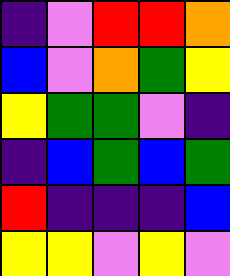[["indigo", "violet", "red", "red", "orange"], ["blue", "violet", "orange", "green", "yellow"], ["yellow", "green", "green", "violet", "indigo"], ["indigo", "blue", "green", "blue", "green"], ["red", "indigo", "indigo", "indigo", "blue"], ["yellow", "yellow", "violet", "yellow", "violet"]]